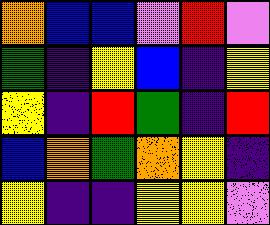[["orange", "blue", "blue", "violet", "red", "violet"], ["green", "indigo", "yellow", "blue", "indigo", "yellow"], ["yellow", "indigo", "red", "green", "indigo", "red"], ["blue", "orange", "green", "orange", "yellow", "indigo"], ["yellow", "indigo", "indigo", "yellow", "yellow", "violet"]]